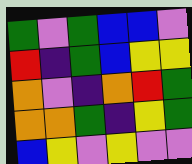[["green", "violet", "green", "blue", "blue", "violet"], ["red", "indigo", "green", "blue", "yellow", "yellow"], ["orange", "violet", "indigo", "orange", "red", "green"], ["orange", "orange", "green", "indigo", "yellow", "green"], ["blue", "yellow", "violet", "yellow", "violet", "violet"]]